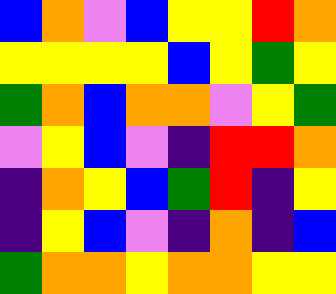[["blue", "orange", "violet", "blue", "yellow", "yellow", "red", "orange"], ["yellow", "yellow", "yellow", "yellow", "blue", "yellow", "green", "yellow"], ["green", "orange", "blue", "orange", "orange", "violet", "yellow", "green"], ["violet", "yellow", "blue", "violet", "indigo", "red", "red", "orange"], ["indigo", "orange", "yellow", "blue", "green", "red", "indigo", "yellow"], ["indigo", "yellow", "blue", "violet", "indigo", "orange", "indigo", "blue"], ["green", "orange", "orange", "yellow", "orange", "orange", "yellow", "yellow"]]